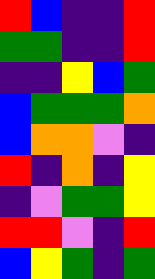[["red", "blue", "indigo", "indigo", "red"], ["green", "green", "indigo", "indigo", "red"], ["indigo", "indigo", "yellow", "blue", "green"], ["blue", "green", "green", "green", "orange"], ["blue", "orange", "orange", "violet", "indigo"], ["red", "indigo", "orange", "indigo", "yellow"], ["indigo", "violet", "green", "green", "yellow"], ["red", "red", "violet", "indigo", "red"], ["blue", "yellow", "green", "indigo", "green"]]